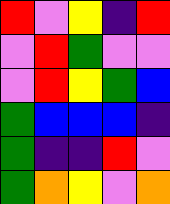[["red", "violet", "yellow", "indigo", "red"], ["violet", "red", "green", "violet", "violet"], ["violet", "red", "yellow", "green", "blue"], ["green", "blue", "blue", "blue", "indigo"], ["green", "indigo", "indigo", "red", "violet"], ["green", "orange", "yellow", "violet", "orange"]]